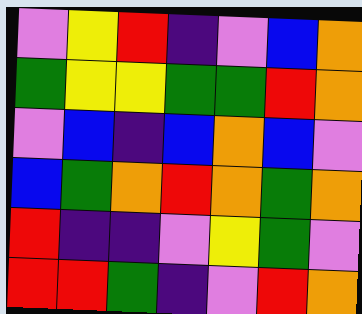[["violet", "yellow", "red", "indigo", "violet", "blue", "orange"], ["green", "yellow", "yellow", "green", "green", "red", "orange"], ["violet", "blue", "indigo", "blue", "orange", "blue", "violet"], ["blue", "green", "orange", "red", "orange", "green", "orange"], ["red", "indigo", "indigo", "violet", "yellow", "green", "violet"], ["red", "red", "green", "indigo", "violet", "red", "orange"]]